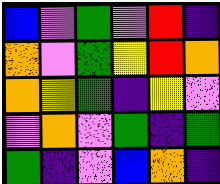[["blue", "violet", "green", "violet", "red", "indigo"], ["orange", "violet", "green", "yellow", "red", "orange"], ["orange", "yellow", "green", "indigo", "yellow", "violet"], ["violet", "orange", "violet", "green", "indigo", "green"], ["green", "indigo", "violet", "blue", "orange", "indigo"]]